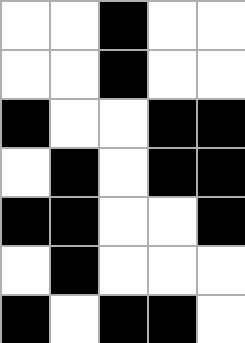[["white", "white", "black", "white", "white"], ["white", "white", "black", "white", "white"], ["black", "white", "white", "black", "black"], ["white", "black", "white", "black", "black"], ["black", "black", "white", "white", "black"], ["white", "black", "white", "white", "white"], ["black", "white", "black", "black", "white"]]